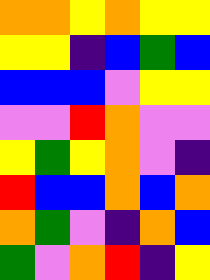[["orange", "orange", "yellow", "orange", "yellow", "yellow"], ["yellow", "yellow", "indigo", "blue", "green", "blue"], ["blue", "blue", "blue", "violet", "yellow", "yellow"], ["violet", "violet", "red", "orange", "violet", "violet"], ["yellow", "green", "yellow", "orange", "violet", "indigo"], ["red", "blue", "blue", "orange", "blue", "orange"], ["orange", "green", "violet", "indigo", "orange", "blue"], ["green", "violet", "orange", "red", "indigo", "yellow"]]